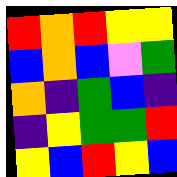[["red", "orange", "red", "yellow", "yellow"], ["blue", "orange", "blue", "violet", "green"], ["orange", "indigo", "green", "blue", "indigo"], ["indigo", "yellow", "green", "green", "red"], ["yellow", "blue", "red", "yellow", "blue"]]